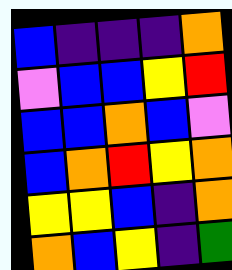[["blue", "indigo", "indigo", "indigo", "orange"], ["violet", "blue", "blue", "yellow", "red"], ["blue", "blue", "orange", "blue", "violet"], ["blue", "orange", "red", "yellow", "orange"], ["yellow", "yellow", "blue", "indigo", "orange"], ["orange", "blue", "yellow", "indigo", "green"]]